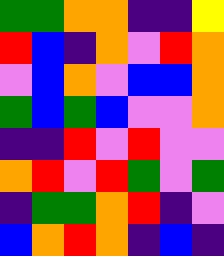[["green", "green", "orange", "orange", "indigo", "indigo", "yellow"], ["red", "blue", "indigo", "orange", "violet", "red", "orange"], ["violet", "blue", "orange", "violet", "blue", "blue", "orange"], ["green", "blue", "green", "blue", "violet", "violet", "orange"], ["indigo", "indigo", "red", "violet", "red", "violet", "violet"], ["orange", "red", "violet", "red", "green", "violet", "green"], ["indigo", "green", "green", "orange", "red", "indigo", "violet"], ["blue", "orange", "red", "orange", "indigo", "blue", "indigo"]]